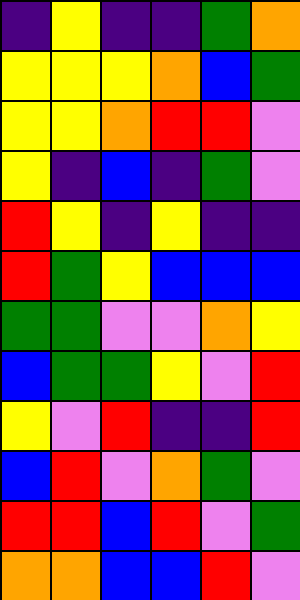[["indigo", "yellow", "indigo", "indigo", "green", "orange"], ["yellow", "yellow", "yellow", "orange", "blue", "green"], ["yellow", "yellow", "orange", "red", "red", "violet"], ["yellow", "indigo", "blue", "indigo", "green", "violet"], ["red", "yellow", "indigo", "yellow", "indigo", "indigo"], ["red", "green", "yellow", "blue", "blue", "blue"], ["green", "green", "violet", "violet", "orange", "yellow"], ["blue", "green", "green", "yellow", "violet", "red"], ["yellow", "violet", "red", "indigo", "indigo", "red"], ["blue", "red", "violet", "orange", "green", "violet"], ["red", "red", "blue", "red", "violet", "green"], ["orange", "orange", "blue", "blue", "red", "violet"]]